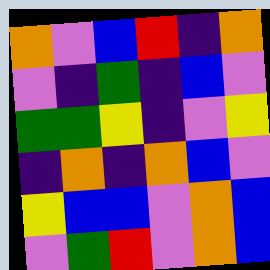[["orange", "violet", "blue", "red", "indigo", "orange"], ["violet", "indigo", "green", "indigo", "blue", "violet"], ["green", "green", "yellow", "indigo", "violet", "yellow"], ["indigo", "orange", "indigo", "orange", "blue", "violet"], ["yellow", "blue", "blue", "violet", "orange", "blue"], ["violet", "green", "red", "violet", "orange", "blue"]]